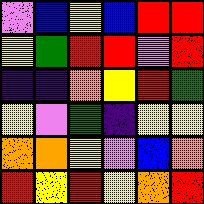[["violet", "blue", "yellow", "blue", "red", "red"], ["yellow", "green", "red", "red", "violet", "red"], ["indigo", "indigo", "orange", "yellow", "red", "green"], ["yellow", "violet", "green", "indigo", "yellow", "yellow"], ["orange", "orange", "yellow", "violet", "blue", "orange"], ["red", "yellow", "red", "yellow", "orange", "red"]]